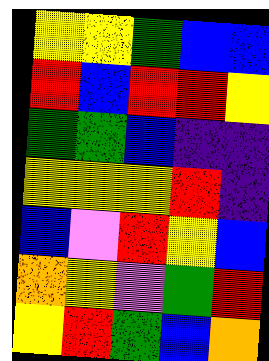[["yellow", "yellow", "green", "blue", "blue"], ["red", "blue", "red", "red", "yellow"], ["green", "green", "blue", "indigo", "indigo"], ["yellow", "yellow", "yellow", "red", "indigo"], ["blue", "violet", "red", "yellow", "blue"], ["orange", "yellow", "violet", "green", "red"], ["yellow", "red", "green", "blue", "orange"]]